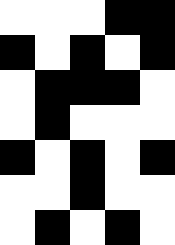[["white", "white", "white", "black", "black"], ["black", "white", "black", "white", "black"], ["white", "black", "black", "black", "white"], ["white", "black", "white", "white", "white"], ["black", "white", "black", "white", "black"], ["white", "white", "black", "white", "white"], ["white", "black", "white", "black", "white"]]